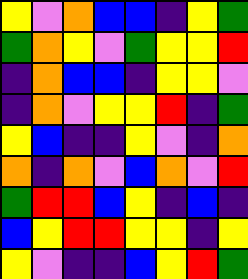[["yellow", "violet", "orange", "blue", "blue", "indigo", "yellow", "green"], ["green", "orange", "yellow", "violet", "green", "yellow", "yellow", "red"], ["indigo", "orange", "blue", "blue", "indigo", "yellow", "yellow", "violet"], ["indigo", "orange", "violet", "yellow", "yellow", "red", "indigo", "green"], ["yellow", "blue", "indigo", "indigo", "yellow", "violet", "indigo", "orange"], ["orange", "indigo", "orange", "violet", "blue", "orange", "violet", "red"], ["green", "red", "red", "blue", "yellow", "indigo", "blue", "indigo"], ["blue", "yellow", "red", "red", "yellow", "yellow", "indigo", "yellow"], ["yellow", "violet", "indigo", "indigo", "blue", "yellow", "red", "green"]]